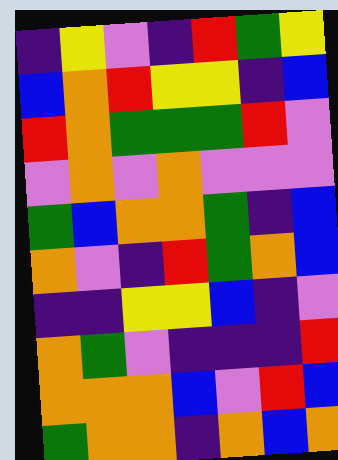[["indigo", "yellow", "violet", "indigo", "red", "green", "yellow"], ["blue", "orange", "red", "yellow", "yellow", "indigo", "blue"], ["red", "orange", "green", "green", "green", "red", "violet"], ["violet", "orange", "violet", "orange", "violet", "violet", "violet"], ["green", "blue", "orange", "orange", "green", "indigo", "blue"], ["orange", "violet", "indigo", "red", "green", "orange", "blue"], ["indigo", "indigo", "yellow", "yellow", "blue", "indigo", "violet"], ["orange", "green", "violet", "indigo", "indigo", "indigo", "red"], ["orange", "orange", "orange", "blue", "violet", "red", "blue"], ["green", "orange", "orange", "indigo", "orange", "blue", "orange"]]